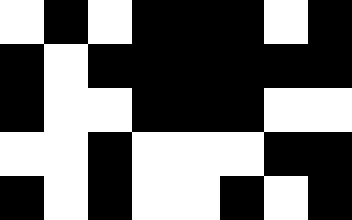[["white", "black", "white", "black", "black", "black", "white", "black"], ["black", "white", "black", "black", "black", "black", "black", "black"], ["black", "white", "white", "black", "black", "black", "white", "white"], ["white", "white", "black", "white", "white", "white", "black", "black"], ["black", "white", "black", "white", "white", "black", "white", "black"]]